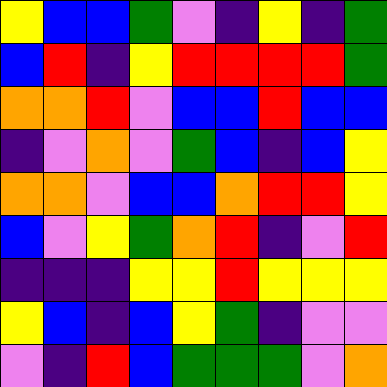[["yellow", "blue", "blue", "green", "violet", "indigo", "yellow", "indigo", "green"], ["blue", "red", "indigo", "yellow", "red", "red", "red", "red", "green"], ["orange", "orange", "red", "violet", "blue", "blue", "red", "blue", "blue"], ["indigo", "violet", "orange", "violet", "green", "blue", "indigo", "blue", "yellow"], ["orange", "orange", "violet", "blue", "blue", "orange", "red", "red", "yellow"], ["blue", "violet", "yellow", "green", "orange", "red", "indigo", "violet", "red"], ["indigo", "indigo", "indigo", "yellow", "yellow", "red", "yellow", "yellow", "yellow"], ["yellow", "blue", "indigo", "blue", "yellow", "green", "indigo", "violet", "violet"], ["violet", "indigo", "red", "blue", "green", "green", "green", "violet", "orange"]]